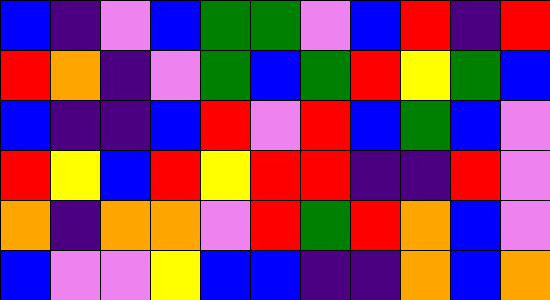[["blue", "indigo", "violet", "blue", "green", "green", "violet", "blue", "red", "indigo", "red"], ["red", "orange", "indigo", "violet", "green", "blue", "green", "red", "yellow", "green", "blue"], ["blue", "indigo", "indigo", "blue", "red", "violet", "red", "blue", "green", "blue", "violet"], ["red", "yellow", "blue", "red", "yellow", "red", "red", "indigo", "indigo", "red", "violet"], ["orange", "indigo", "orange", "orange", "violet", "red", "green", "red", "orange", "blue", "violet"], ["blue", "violet", "violet", "yellow", "blue", "blue", "indigo", "indigo", "orange", "blue", "orange"]]